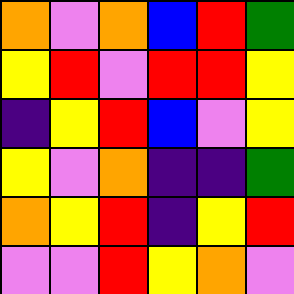[["orange", "violet", "orange", "blue", "red", "green"], ["yellow", "red", "violet", "red", "red", "yellow"], ["indigo", "yellow", "red", "blue", "violet", "yellow"], ["yellow", "violet", "orange", "indigo", "indigo", "green"], ["orange", "yellow", "red", "indigo", "yellow", "red"], ["violet", "violet", "red", "yellow", "orange", "violet"]]